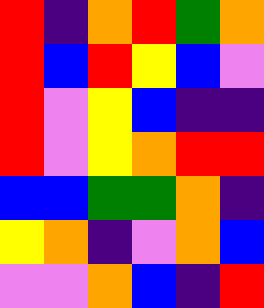[["red", "indigo", "orange", "red", "green", "orange"], ["red", "blue", "red", "yellow", "blue", "violet"], ["red", "violet", "yellow", "blue", "indigo", "indigo"], ["red", "violet", "yellow", "orange", "red", "red"], ["blue", "blue", "green", "green", "orange", "indigo"], ["yellow", "orange", "indigo", "violet", "orange", "blue"], ["violet", "violet", "orange", "blue", "indigo", "red"]]